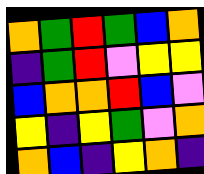[["orange", "green", "red", "green", "blue", "orange"], ["indigo", "green", "red", "violet", "yellow", "yellow"], ["blue", "orange", "orange", "red", "blue", "violet"], ["yellow", "indigo", "yellow", "green", "violet", "orange"], ["orange", "blue", "indigo", "yellow", "orange", "indigo"]]